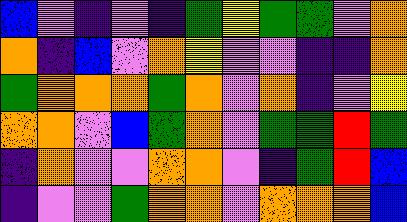[["blue", "violet", "indigo", "violet", "indigo", "green", "yellow", "green", "green", "violet", "orange"], ["orange", "indigo", "blue", "violet", "orange", "yellow", "violet", "violet", "indigo", "indigo", "orange"], ["green", "orange", "orange", "orange", "green", "orange", "violet", "orange", "indigo", "violet", "yellow"], ["orange", "orange", "violet", "blue", "green", "orange", "violet", "green", "green", "red", "green"], ["indigo", "orange", "violet", "violet", "orange", "orange", "violet", "indigo", "green", "red", "blue"], ["indigo", "violet", "violet", "green", "orange", "orange", "violet", "orange", "orange", "orange", "blue"]]